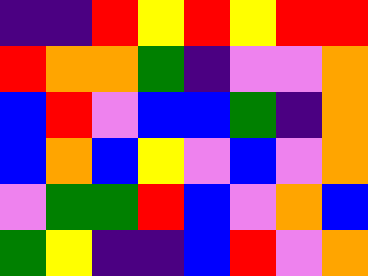[["indigo", "indigo", "red", "yellow", "red", "yellow", "red", "red"], ["red", "orange", "orange", "green", "indigo", "violet", "violet", "orange"], ["blue", "red", "violet", "blue", "blue", "green", "indigo", "orange"], ["blue", "orange", "blue", "yellow", "violet", "blue", "violet", "orange"], ["violet", "green", "green", "red", "blue", "violet", "orange", "blue"], ["green", "yellow", "indigo", "indigo", "blue", "red", "violet", "orange"]]